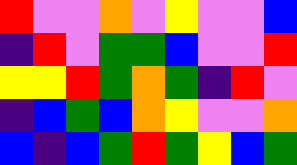[["red", "violet", "violet", "orange", "violet", "yellow", "violet", "violet", "blue"], ["indigo", "red", "violet", "green", "green", "blue", "violet", "violet", "red"], ["yellow", "yellow", "red", "green", "orange", "green", "indigo", "red", "violet"], ["indigo", "blue", "green", "blue", "orange", "yellow", "violet", "violet", "orange"], ["blue", "indigo", "blue", "green", "red", "green", "yellow", "blue", "green"]]